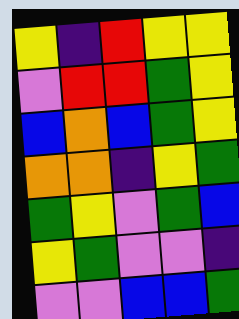[["yellow", "indigo", "red", "yellow", "yellow"], ["violet", "red", "red", "green", "yellow"], ["blue", "orange", "blue", "green", "yellow"], ["orange", "orange", "indigo", "yellow", "green"], ["green", "yellow", "violet", "green", "blue"], ["yellow", "green", "violet", "violet", "indigo"], ["violet", "violet", "blue", "blue", "green"]]